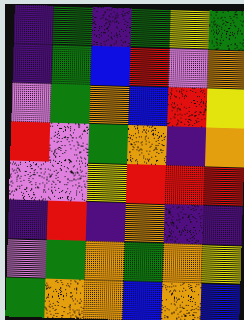[["indigo", "green", "indigo", "green", "yellow", "green"], ["indigo", "green", "blue", "red", "violet", "orange"], ["violet", "green", "orange", "blue", "red", "yellow"], ["red", "violet", "green", "orange", "indigo", "orange"], ["violet", "violet", "yellow", "red", "red", "red"], ["indigo", "red", "indigo", "orange", "indigo", "indigo"], ["violet", "green", "orange", "green", "orange", "yellow"], ["green", "orange", "orange", "blue", "orange", "blue"]]